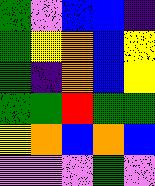[["green", "violet", "blue", "blue", "indigo"], ["green", "yellow", "orange", "blue", "yellow"], ["green", "indigo", "orange", "blue", "yellow"], ["green", "green", "red", "green", "green"], ["yellow", "orange", "blue", "orange", "blue"], ["violet", "violet", "violet", "green", "violet"]]